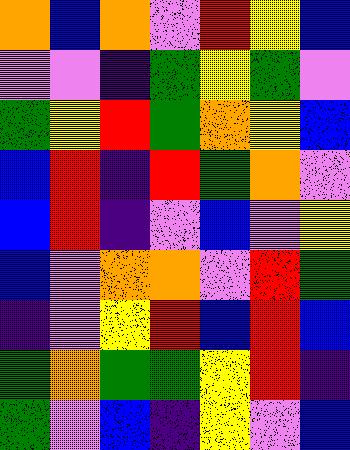[["orange", "blue", "orange", "violet", "red", "yellow", "blue"], ["violet", "violet", "indigo", "green", "yellow", "green", "violet"], ["green", "yellow", "red", "green", "orange", "yellow", "blue"], ["blue", "red", "indigo", "red", "green", "orange", "violet"], ["blue", "red", "indigo", "violet", "blue", "violet", "yellow"], ["blue", "violet", "orange", "orange", "violet", "red", "green"], ["indigo", "violet", "yellow", "red", "blue", "red", "blue"], ["green", "orange", "green", "green", "yellow", "red", "indigo"], ["green", "violet", "blue", "indigo", "yellow", "violet", "blue"]]